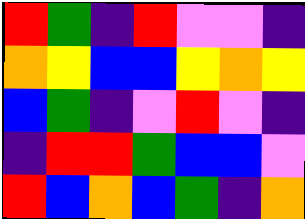[["red", "green", "indigo", "red", "violet", "violet", "indigo"], ["orange", "yellow", "blue", "blue", "yellow", "orange", "yellow"], ["blue", "green", "indigo", "violet", "red", "violet", "indigo"], ["indigo", "red", "red", "green", "blue", "blue", "violet"], ["red", "blue", "orange", "blue", "green", "indigo", "orange"]]